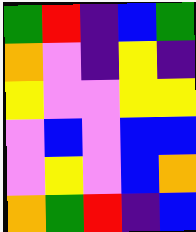[["green", "red", "indigo", "blue", "green"], ["orange", "violet", "indigo", "yellow", "indigo"], ["yellow", "violet", "violet", "yellow", "yellow"], ["violet", "blue", "violet", "blue", "blue"], ["violet", "yellow", "violet", "blue", "orange"], ["orange", "green", "red", "indigo", "blue"]]